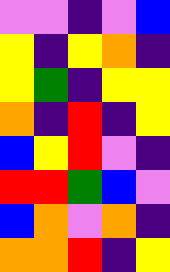[["violet", "violet", "indigo", "violet", "blue"], ["yellow", "indigo", "yellow", "orange", "indigo"], ["yellow", "green", "indigo", "yellow", "yellow"], ["orange", "indigo", "red", "indigo", "yellow"], ["blue", "yellow", "red", "violet", "indigo"], ["red", "red", "green", "blue", "violet"], ["blue", "orange", "violet", "orange", "indigo"], ["orange", "orange", "red", "indigo", "yellow"]]